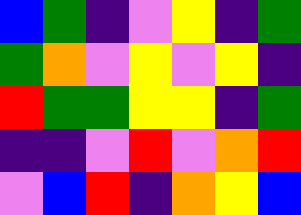[["blue", "green", "indigo", "violet", "yellow", "indigo", "green"], ["green", "orange", "violet", "yellow", "violet", "yellow", "indigo"], ["red", "green", "green", "yellow", "yellow", "indigo", "green"], ["indigo", "indigo", "violet", "red", "violet", "orange", "red"], ["violet", "blue", "red", "indigo", "orange", "yellow", "blue"]]